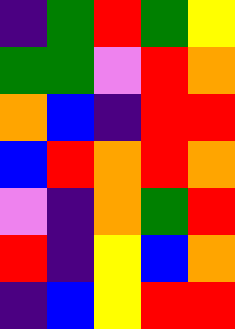[["indigo", "green", "red", "green", "yellow"], ["green", "green", "violet", "red", "orange"], ["orange", "blue", "indigo", "red", "red"], ["blue", "red", "orange", "red", "orange"], ["violet", "indigo", "orange", "green", "red"], ["red", "indigo", "yellow", "blue", "orange"], ["indigo", "blue", "yellow", "red", "red"]]